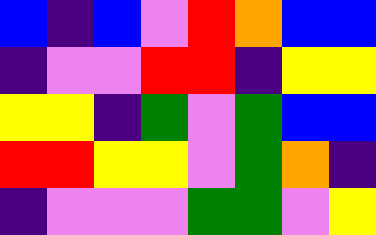[["blue", "indigo", "blue", "violet", "red", "orange", "blue", "blue"], ["indigo", "violet", "violet", "red", "red", "indigo", "yellow", "yellow"], ["yellow", "yellow", "indigo", "green", "violet", "green", "blue", "blue"], ["red", "red", "yellow", "yellow", "violet", "green", "orange", "indigo"], ["indigo", "violet", "violet", "violet", "green", "green", "violet", "yellow"]]